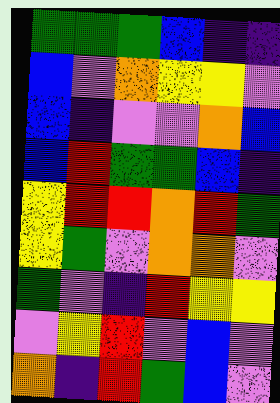[["green", "green", "green", "blue", "indigo", "indigo"], ["blue", "violet", "orange", "yellow", "yellow", "violet"], ["blue", "indigo", "violet", "violet", "orange", "blue"], ["blue", "red", "green", "green", "blue", "indigo"], ["yellow", "red", "red", "orange", "red", "green"], ["yellow", "green", "violet", "orange", "orange", "violet"], ["green", "violet", "indigo", "red", "yellow", "yellow"], ["violet", "yellow", "red", "violet", "blue", "violet"], ["orange", "indigo", "red", "green", "blue", "violet"]]